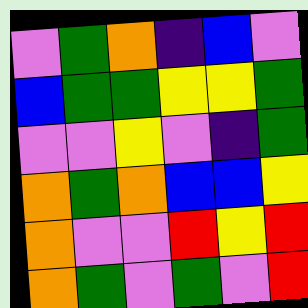[["violet", "green", "orange", "indigo", "blue", "violet"], ["blue", "green", "green", "yellow", "yellow", "green"], ["violet", "violet", "yellow", "violet", "indigo", "green"], ["orange", "green", "orange", "blue", "blue", "yellow"], ["orange", "violet", "violet", "red", "yellow", "red"], ["orange", "green", "violet", "green", "violet", "red"]]